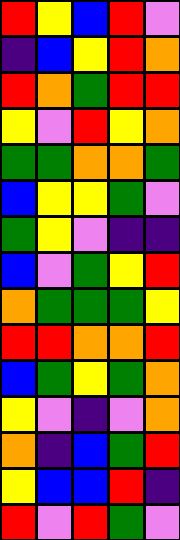[["red", "yellow", "blue", "red", "violet"], ["indigo", "blue", "yellow", "red", "orange"], ["red", "orange", "green", "red", "red"], ["yellow", "violet", "red", "yellow", "orange"], ["green", "green", "orange", "orange", "green"], ["blue", "yellow", "yellow", "green", "violet"], ["green", "yellow", "violet", "indigo", "indigo"], ["blue", "violet", "green", "yellow", "red"], ["orange", "green", "green", "green", "yellow"], ["red", "red", "orange", "orange", "red"], ["blue", "green", "yellow", "green", "orange"], ["yellow", "violet", "indigo", "violet", "orange"], ["orange", "indigo", "blue", "green", "red"], ["yellow", "blue", "blue", "red", "indigo"], ["red", "violet", "red", "green", "violet"]]